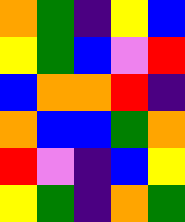[["orange", "green", "indigo", "yellow", "blue"], ["yellow", "green", "blue", "violet", "red"], ["blue", "orange", "orange", "red", "indigo"], ["orange", "blue", "blue", "green", "orange"], ["red", "violet", "indigo", "blue", "yellow"], ["yellow", "green", "indigo", "orange", "green"]]